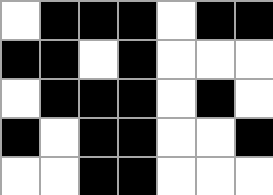[["white", "black", "black", "black", "white", "black", "black"], ["black", "black", "white", "black", "white", "white", "white"], ["white", "black", "black", "black", "white", "black", "white"], ["black", "white", "black", "black", "white", "white", "black"], ["white", "white", "black", "black", "white", "white", "white"]]